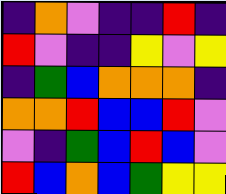[["indigo", "orange", "violet", "indigo", "indigo", "red", "indigo"], ["red", "violet", "indigo", "indigo", "yellow", "violet", "yellow"], ["indigo", "green", "blue", "orange", "orange", "orange", "indigo"], ["orange", "orange", "red", "blue", "blue", "red", "violet"], ["violet", "indigo", "green", "blue", "red", "blue", "violet"], ["red", "blue", "orange", "blue", "green", "yellow", "yellow"]]